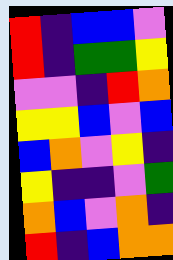[["red", "indigo", "blue", "blue", "violet"], ["red", "indigo", "green", "green", "yellow"], ["violet", "violet", "indigo", "red", "orange"], ["yellow", "yellow", "blue", "violet", "blue"], ["blue", "orange", "violet", "yellow", "indigo"], ["yellow", "indigo", "indigo", "violet", "green"], ["orange", "blue", "violet", "orange", "indigo"], ["red", "indigo", "blue", "orange", "orange"]]